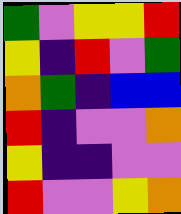[["green", "violet", "yellow", "yellow", "red"], ["yellow", "indigo", "red", "violet", "green"], ["orange", "green", "indigo", "blue", "blue"], ["red", "indigo", "violet", "violet", "orange"], ["yellow", "indigo", "indigo", "violet", "violet"], ["red", "violet", "violet", "yellow", "orange"]]